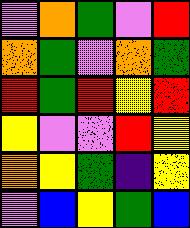[["violet", "orange", "green", "violet", "red"], ["orange", "green", "violet", "orange", "green"], ["red", "green", "red", "yellow", "red"], ["yellow", "violet", "violet", "red", "yellow"], ["orange", "yellow", "green", "indigo", "yellow"], ["violet", "blue", "yellow", "green", "blue"]]